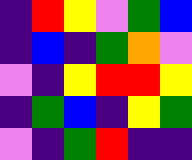[["indigo", "red", "yellow", "violet", "green", "blue"], ["indigo", "blue", "indigo", "green", "orange", "violet"], ["violet", "indigo", "yellow", "red", "red", "yellow"], ["indigo", "green", "blue", "indigo", "yellow", "green"], ["violet", "indigo", "green", "red", "indigo", "indigo"]]